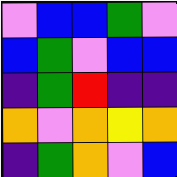[["violet", "blue", "blue", "green", "violet"], ["blue", "green", "violet", "blue", "blue"], ["indigo", "green", "red", "indigo", "indigo"], ["orange", "violet", "orange", "yellow", "orange"], ["indigo", "green", "orange", "violet", "blue"]]